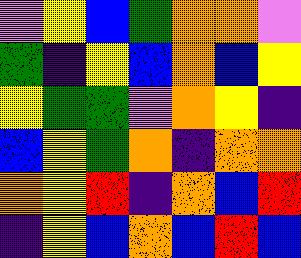[["violet", "yellow", "blue", "green", "orange", "orange", "violet"], ["green", "indigo", "yellow", "blue", "orange", "blue", "yellow"], ["yellow", "green", "green", "violet", "orange", "yellow", "indigo"], ["blue", "yellow", "green", "orange", "indigo", "orange", "orange"], ["orange", "yellow", "red", "indigo", "orange", "blue", "red"], ["indigo", "yellow", "blue", "orange", "blue", "red", "blue"]]